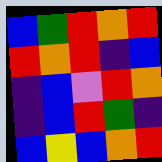[["blue", "green", "red", "orange", "red"], ["red", "orange", "red", "indigo", "blue"], ["indigo", "blue", "violet", "red", "orange"], ["indigo", "blue", "red", "green", "indigo"], ["blue", "yellow", "blue", "orange", "red"]]